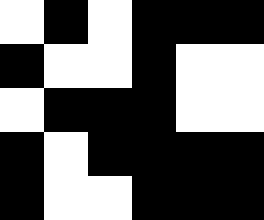[["white", "black", "white", "black", "black", "black"], ["black", "white", "white", "black", "white", "white"], ["white", "black", "black", "black", "white", "white"], ["black", "white", "black", "black", "black", "black"], ["black", "white", "white", "black", "black", "black"]]